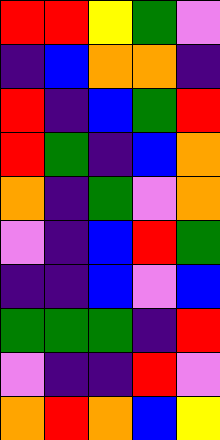[["red", "red", "yellow", "green", "violet"], ["indigo", "blue", "orange", "orange", "indigo"], ["red", "indigo", "blue", "green", "red"], ["red", "green", "indigo", "blue", "orange"], ["orange", "indigo", "green", "violet", "orange"], ["violet", "indigo", "blue", "red", "green"], ["indigo", "indigo", "blue", "violet", "blue"], ["green", "green", "green", "indigo", "red"], ["violet", "indigo", "indigo", "red", "violet"], ["orange", "red", "orange", "blue", "yellow"]]